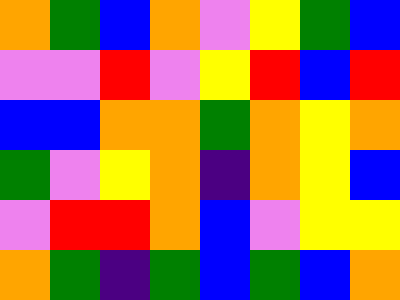[["orange", "green", "blue", "orange", "violet", "yellow", "green", "blue"], ["violet", "violet", "red", "violet", "yellow", "red", "blue", "red"], ["blue", "blue", "orange", "orange", "green", "orange", "yellow", "orange"], ["green", "violet", "yellow", "orange", "indigo", "orange", "yellow", "blue"], ["violet", "red", "red", "orange", "blue", "violet", "yellow", "yellow"], ["orange", "green", "indigo", "green", "blue", "green", "blue", "orange"]]